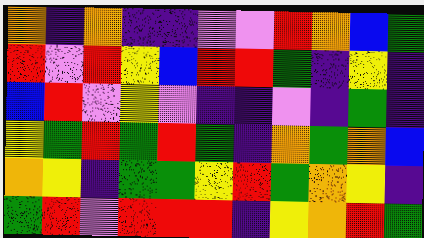[["orange", "indigo", "orange", "indigo", "indigo", "violet", "violet", "red", "orange", "blue", "green"], ["red", "violet", "red", "yellow", "blue", "red", "red", "green", "indigo", "yellow", "indigo"], ["blue", "red", "violet", "yellow", "violet", "indigo", "indigo", "violet", "indigo", "green", "indigo"], ["yellow", "green", "red", "green", "red", "green", "indigo", "orange", "green", "orange", "blue"], ["orange", "yellow", "indigo", "green", "green", "yellow", "red", "green", "orange", "yellow", "indigo"], ["green", "red", "violet", "red", "red", "red", "indigo", "yellow", "orange", "red", "green"]]